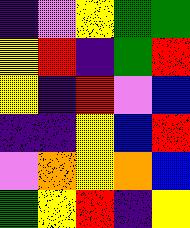[["indigo", "violet", "yellow", "green", "green"], ["yellow", "red", "indigo", "green", "red"], ["yellow", "indigo", "red", "violet", "blue"], ["indigo", "indigo", "yellow", "blue", "red"], ["violet", "orange", "yellow", "orange", "blue"], ["green", "yellow", "red", "indigo", "yellow"]]